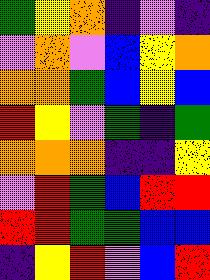[["green", "yellow", "orange", "indigo", "violet", "indigo"], ["violet", "orange", "violet", "blue", "yellow", "orange"], ["orange", "orange", "green", "blue", "yellow", "blue"], ["red", "yellow", "violet", "green", "indigo", "green"], ["orange", "orange", "orange", "indigo", "indigo", "yellow"], ["violet", "red", "green", "blue", "red", "red"], ["red", "red", "green", "green", "blue", "blue"], ["indigo", "yellow", "red", "violet", "blue", "red"]]